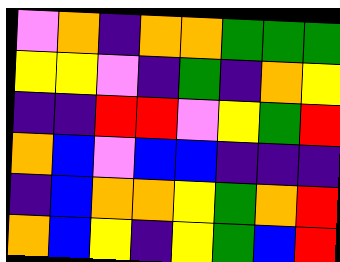[["violet", "orange", "indigo", "orange", "orange", "green", "green", "green"], ["yellow", "yellow", "violet", "indigo", "green", "indigo", "orange", "yellow"], ["indigo", "indigo", "red", "red", "violet", "yellow", "green", "red"], ["orange", "blue", "violet", "blue", "blue", "indigo", "indigo", "indigo"], ["indigo", "blue", "orange", "orange", "yellow", "green", "orange", "red"], ["orange", "blue", "yellow", "indigo", "yellow", "green", "blue", "red"]]